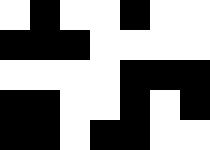[["white", "black", "white", "white", "black", "white", "white"], ["black", "black", "black", "white", "white", "white", "white"], ["white", "white", "white", "white", "black", "black", "black"], ["black", "black", "white", "white", "black", "white", "black"], ["black", "black", "white", "black", "black", "white", "white"]]